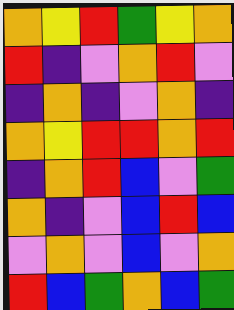[["orange", "yellow", "red", "green", "yellow", "orange"], ["red", "indigo", "violet", "orange", "red", "violet"], ["indigo", "orange", "indigo", "violet", "orange", "indigo"], ["orange", "yellow", "red", "red", "orange", "red"], ["indigo", "orange", "red", "blue", "violet", "green"], ["orange", "indigo", "violet", "blue", "red", "blue"], ["violet", "orange", "violet", "blue", "violet", "orange"], ["red", "blue", "green", "orange", "blue", "green"]]